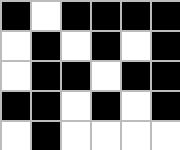[["black", "white", "black", "black", "black", "black"], ["white", "black", "white", "black", "white", "black"], ["white", "black", "black", "white", "black", "black"], ["black", "black", "white", "black", "white", "black"], ["white", "black", "white", "white", "white", "white"]]